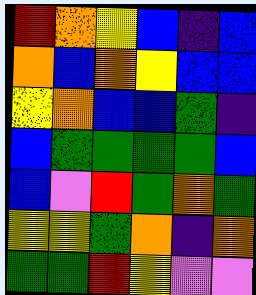[["red", "orange", "yellow", "blue", "indigo", "blue"], ["orange", "blue", "orange", "yellow", "blue", "blue"], ["yellow", "orange", "blue", "blue", "green", "indigo"], ["blue", "green", "green", "green", "green", "blue"], ["blue", "violet", "red", "green", "orange", "green"], ["yellow", "yellow", "green", "orange", "indigo", "orange"], ["green", "green", "red", "yellow", "violet", "violet"]]